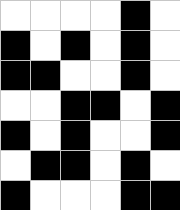[["white", "white", "white", "white", "black", "white"], ["black", "white", "black", "white", "black", "white"], ["black", "black", "white", "white", "black", "white"], ["white", "white", "black", "black", "white", "black"], ["black", "white", "black", "white", "white", "black"], ["white", "black", "black", "white", "black", "white"], ["black", "white", "white", "white", "black", "black"]]